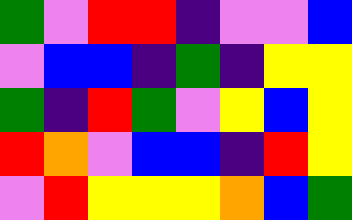[["green", "violet", "red", "red", "indigo", "violet", "violet", "blue"], ["violet", "blue", "blue", "indigo", "green", "indigo", "yellow", "yellow"], ["green", "indigo", "red", "green", "violet", "yellow", "blue", "yellow"], ["red", "orange", "violet", "blue", "blue", "indigo", "red", "yellow"], ["violet", "red", "yellow", "yellow", "yellow", "orange", "blue", "green"]]